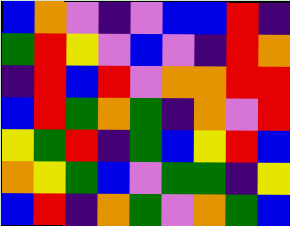[["blue", "orange", "violet", "indigo", "violet", "blue", "blue", "red", "indigo"], ["green", "red", "yellow", "violet", "blue", "violet", "indigo", "red", "orange"], ["indigo", "red", "blue", "red", "violet", "orange", "orange", "red", "red"], ["blue", "red", "green", "orange", "green", "indigo", "orange", "violet", "red"], ["yellow", "green", "red", "indigo", "green", "blue", "yellow", "red", "blue"], ["orange", "yellow", "green", "blue", "violet", "green", "green", "indigo", "yellow"], ["blue", "red", "indigo", "orange", "green", "violet", "orange", "green", "blue"]]